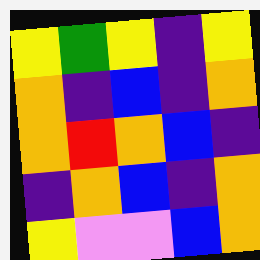[["yellow", "green", "yellow", "indigo", "yellow"], ["orange", "indigo", "blue", "indigo", "orange"], ["orange", "red", "orange", "blue", "indigo"], ["indigo", "orange", "blue", "indigo", "orange"], ["yellow", "violet", "violet", "blue", "orange"]]